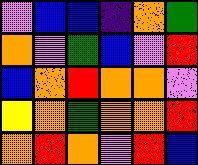[["violet", "blue", "blue", "indigo", "orange", "green"], ["orange", "violet", "green", "blue", "violet", "red"], ["blue", "orange", "red", "orange", "orange", "violet"], ["yellow", "orange", "green", "orange", "orange", "red"], ["orange", "red", "orange", "violet", "red", "blue"]]